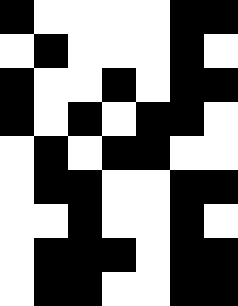[["black", "white", "white", "white", "white", "black", "black"], ["white", "black", "white", "white", "white", "black", "white"], ["black", "white", "white", "black", "white", "black", "black"], ["black", "white", "black", "white", "black", "black", "white"], ["white", "black", "white", "black", "black", "white", "white"], ["white", "black", "black", "white", "white", "black", "black"], ["white", "white", "black", "white", "white", "black", "white"], ["white", "black", "black", "black", "white", "black", "black"], ["white", "black", "black", "white", "white", "black", "black"]]